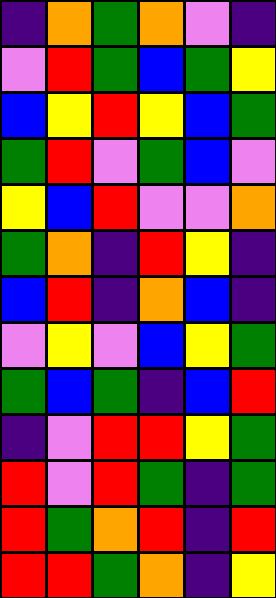[["indigo", "orange", "green", "orange", "violet", "indigo"], ["violet", "red", "green", "blue", "green", "yellow"], ["blue", "yellow", "red", "yellow", "blue", "green"], ["green", "red", "violet", "green", "blue", "violet"], ["yellow", "blue", "red", "violet", "violet", "orange"], ["green", "orange", "indigo", "red", "yellow", "indigo"], ["blue", "red", "indigo", "orange", "blue", "indigo"], ["violet", "yellow", "violet", "blue", "yellow", "green"], ["green", "blue", "green", "indigo", "blue", "red"], ["indigo", "violet", "red", "red", "yellow", "green"], ["red", "violet", "red", "green", "indigo", "green"], ["red", "green", "orange", "red", "indigo", "red"], ["red", "red", "green", "orange", "indigo", "yellow"]]